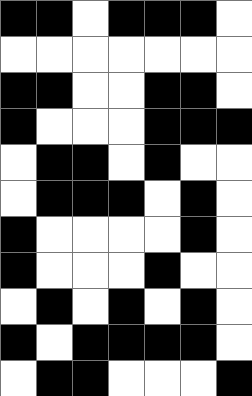[["black", "black", "white", "black", "black", "black", "white"], ["white", "white", "white", "white", "white", "white", "white"], ["black", "black", "white", "white", "black", "black", "white"], ["black", "white", "white", "white", "black", "black", "black"], ["white", "black", "black", "white", "black", "white", "white"], ["white", "black", "black", "black", "white", "black", "white"], ["black", "white", "white", "white", "white", "black", "white"], ["black", "white", "white", "white", "black", "white", "white"], ["white", "black", "white", "black", "white", "black", "white"], ["black", "white", "black", "black", "black", "black", "white"], ["white", "black", "black", "white", "white", "white", "black"]]